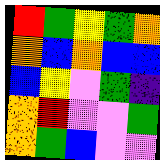[["red", "green", "yellow", "green", "orange"], ["orange", "blue", "orange", "blue", "blue"], ["blue", "yellow", "violet", "green", "indigo"], ["orange", "red", "violet", "violet", "green"], ["orange", "green", "blue", "violet", "violet"]]